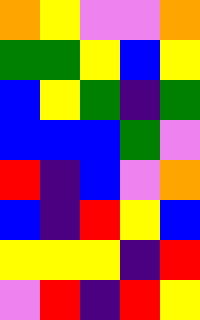[["orange", "yellow", "violet", "violet", "orange"], ["green", "green", "yellow", "blue", "yellow"], ["blue", "yellow", "green", "indigo", "green"], ["blue", "blue", "blue", "green", "violet"], ["red", "indigo", "blue", "violet", "orange"], ["blue", "indigo", "red", "yellow", "blue"], ["yellow", "yellow", "yellow", "indigo", "red"], ["violet", "red", "indigo", "red", "yellow"]]